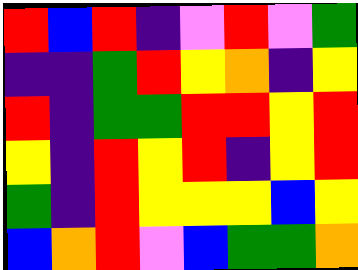[["red", "blue", "red", "indigo", "violet", "red", "violet", "green"], ["indigo", "indigo", "green", "red", "yellow", "orange", "indigo", "yellow"], ["red", "indigo", "green", "green", "red", "red", "yellow", "red"], ["yellow", "indigo", "red", "yellow", "red", "indigo", "yellow", "red"], ["green", "indigo", "red", "yellow", "yellow", "yellow", "blue", "yellow"], ["blue", "orange", "red", "violet", "blue", "green", "green", "orange"]]